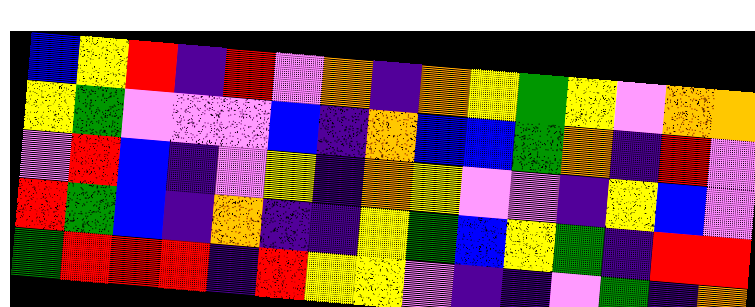[["blue", "yellow", "red", "indigo", "red", "violet", "orange", "indigo", "orange", "yellow", "green", "yellow", "violet", "orange", "orange"], ["yellow", "green", "violet", "violet", "violet", "blue", "indigo", "orange", "blue", "blue", "green", "orange", "indigo", "red", "violet"], ["violet", "red", "blue", "indigo", "violet", "yellow", "indigo", "orange", "yellow", "violet", "violet", "indigo", "yellow", "blue", "violet"], ["red", "green", "blue", "indigo", "orange", "indigo", "indigo", "yellow", "green", "blue", "yellow", "green", "indigo", "red", "red"], ["green", "red", "red", "red", "indigo", "red", "yellow", "yellow", "violet", "indigo", "indigo", "violet", "green", "indigo", "orange"]]